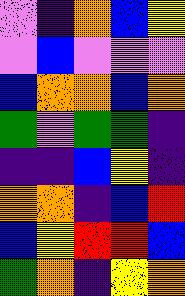[["violet", "indigo", "orange", "blue", "yellow"], ["violet", "blue", "violet", "violet", "violet"], ["blue", "orange", "orange", "blue", "orange"], ["green", "violet", "green", "green", "indigo"], ["indigo", "indigo", "blue", "yellow", "indigo"], ["orange", "orange", "indigo", "blue", "red"], ["blue", "yellow", "red", "red", "blue"], ["green", "orange", "indigo", "yellow", "orange"]]